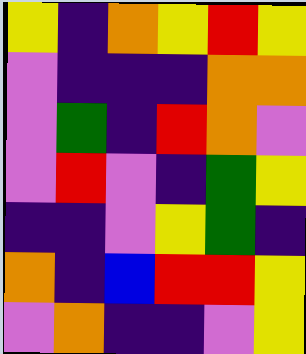[["yellow", "indigo", "orange", "yellow", "red", "yellow"], ["violet", "indigo", "indigo", "indigo", "orange", "orange"], ["violet", "green", "indigo", "red", "orange", "violet"], ["violet", "red", "violet", "indigo", "green", "yellow"], ["indigo", "indigo", "violet", "yellow", "green", "indigo"], ["orange", "indigo", "blue", "red", "red", "yellow"], ["violet", "orange", "indigo", "indigo", "violet", "yellow"]]